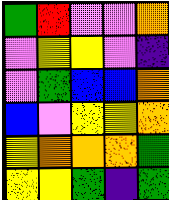[["green", "red", "violet", "violet", "orange"], ["violet", "yellow", "yellow", "violet", "indigo"], ["violet", "green", "blue", "blue", "orange"], ["blue", "violet", "yellow", "yellow", "orange"], ["yellow", "orange", "orange", "orange", "green"], ["yellow", "yellow", "green", "indigo", "green"]]